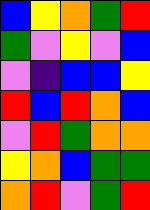[["blue", "yellow", "orange", "green", "red"], ["green", "violet", "yellow", "violet", "blue"], ["violet", "indigo", "blue", "blue", "yellow"], ["red", "blue", "red", "orange", "blue"], ["violet", "red", "green", "orange", "orange"], ["yellow", "orange", "blue", "green", "green"], ["orange", "red", "violet", "green", "red"]]